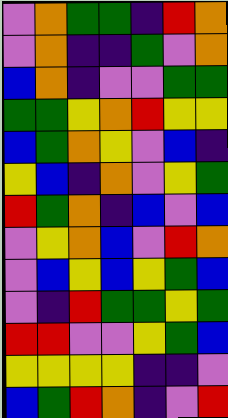[["violet", "orange", "green", "green", "indigo", "red", "orange"], ["violet", "orange", "indigo", "indigo", "green", "violet", "orange"], ["blue", "orange", "indigo", "violet", "violet", "green", "green"], ["green", "green", "yellow", "orange", "red", "yellow", "yellow"], ["blue", "green", "orange", "yellow", "violet", "blue", "indigo"], ["yellow", "blue", "indigo", "orange", "violet", "yellow", "green"], ["red", "green", "orange", "indigo", "blue", "violet", "blue"], ["violet", "yellow", "orange", "blue", "violet", "red", "orange"], ["violet", "blue", "yellow", "blue", "yellow", "green", "blue"], ["violet", "indigo", "red", "green", "green", "yellow", "green"], ["red", "red", "violet", "violet", "yellow", "green", "blue"], ["yellow", "yellow", "yellow", "yellow", "indigo", "indigo", "violet"], ["blue", "green", "red", "orange", "indigo", "violet", "red"]]